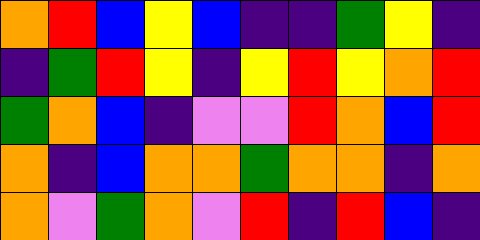[["orange", "red", "blue", "yellow", "blue", "indigo", "indigo", "green", "yellow", "indigo"], ["indigo", "green", "red", "yellow", "indigo", "yellow", "red", "yellow", "orange", "red"], ["green", "orange", "blue", "indigo", "violet", "violet", "red", "orange", "blue", "red"], ["orange", "indigo", "blue", "orange", "orange", "green", "orange", "orange", "indigo", "orange"], ["orange", "violet", "green", "orange", "violet", "red", "indigo", "red", "blue", "indigo"]]